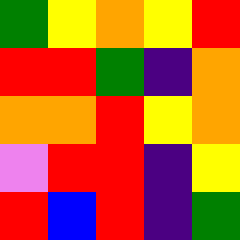[["green", "yellow", "orange", "yellow", "red"], ["red", "red", "green", "indigo", "orange"], ["orange", "orange", "red", "yellow", "orange"], ["violet", "red", "red", "indigo", "yellow"], ["red", "blue", "red", "indigo", "green"]]